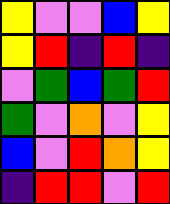[["yellow", "violet", "violet", "blue", "yellow"], ["yellow", "red", "indigo", "red", "indigo"], ["violet", "green", "blue", "green", "red"], ["green", "violet", "orange", "violet", "yellow"], ["blue", "violet", "red", "orange", "yellow"], ["indigo", "red", "red", "violet", "red"]]